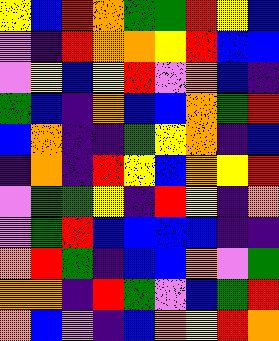[["yellow", "blue", "red", "orange", "green", "green", "red", "yellow", "blue"], ["violet", "indigo", "red", "orange", "orange", "yellow", "red", "blue", "blue"], ["violet", "yellow", "blue", "yellow", "red", "violet", "orange", "blue", "indigo"], ["green", "blue", "indigo", "orange", "blue", "blue", "orange", "green", "red"], ["blue", "orange", "indigo", "indigo", "green", "yellow", "orange", "indigo", "blue"], ["indigo", "orange", "indigo", "red", "yellow", "blue", "orange", "yellow", "red"], ["violet", "green", "green", "yellow", "indigo", "red", "yellow", "indigo", "orange"], ["violet", "green", "red", "blue", "blue", "blue", "blue", "indigo", "indigo"], ["orange", "red", "green", "indigo", "blue", "blue", "orange", "violet", "green"], ["orange", "orange", "indigo", "red", "green", "violet", "blue", "green", "red"], ["orange", "blue", "violet", "indigo", "blue", "orange", "yellow", "red", "orange"]]